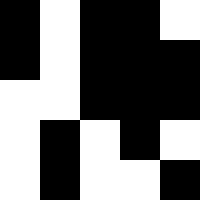[["black", "white", "black", "black", "white"], ["black", "white", "black", "black", "black"], ["white", "white", "black", "black", "black"], ["white", "black", "white", "black", "white"], ["white", "black", "white", "white", "black"]]